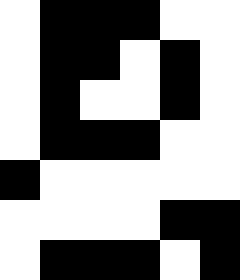[["white", "black", "black", "black", "white", "white"], ["white", "black", "black", "white", "black", "white"], ["white", "black", "white", "white", "black", "white"], ["white", "black", "black", "black", "white", "white"], ["black", "white", "white", "white", "white", "white"], ["white", "white", "white", "white", "black", "black"], ["white", "black", "black", "black", "white", "black"]]